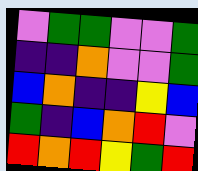[["violet", "green", "green", "violet", "violet", "green"], ["indigo", "indigo", "orange", "violet", "violet", "green"], ["blue", "orange", "indigo", "indigo", "yellow", "blue"], ["green", "indigo", "blue", "orange", "red", "violet"], ["red", "orange", "red", "yellow", "green", "red"]]